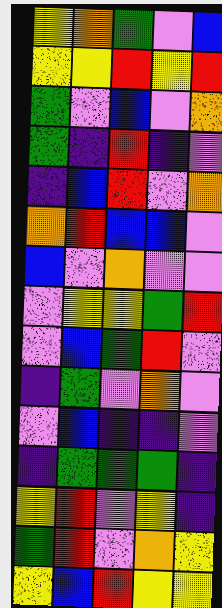[["yellow", "orange", "green", "violet", "blue"], ["yellow", "yellow", "red", "yellow", "red"], ["green", "violet", "blue", "violet", "orange"], ["green", "indigo", "red", "indigo", "violet"], ["indigo", "blue", "red", "violet", "orange"], ["orange", "red", "blue", "blue", "violet"], ["blue", "violet", "orange", "violet", "violet"], ["violet", "yellow", "yellow", "green", "red"], ["violet", "blue", "green", "red", "violet"], ["indigo", "green", "violet", "orange", "violet"], ["violet", "blue", "indigo", "indigo", "violet"], ["indigo", "green", "green", "green", "indigo"], ["yellow", "red", "violet", "yellow", "indigo"], ["green", "red", "violet", "orange", "yellow"], ["yellow", "blue", "red", "yellow", "yellow"]]